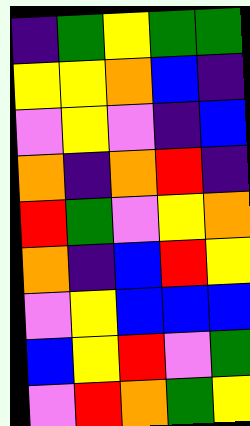[["indigo", "green", "yellow", "green", "green"], ["yellow", "yellow", "orange", "blue", "indigo"], ["violet", "yellow", "violet", "indigo", "blue"], ["orange", "indigo", "orange", "red", "indigo"], ["red", "green", "violet", "yellow", "orange"], ["orange", "indigo", "blue", "red", "yellow"], ["violet", "yellow", "blue", "blue", "blue"], ["blue", "yellow", "red", "violet", "green"], ["violet", "red", "orange", "green", "yellow"]]